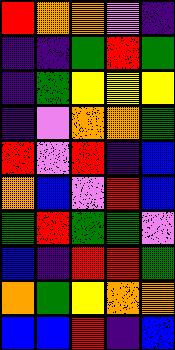[["red", "orange", "orange", "violet", "indigo"], ["indigo", "indigo", "green", "red", "green"], ["indigo", "green", "yellow", "yellow", "yellow"], ["indigo", "violet", "orange", "orange", "green"], ["red", "violet", "red", "indigo", "blue"], ["orange", "blue", "violet", "red", "blue"], ["green", "red", "green", "green", "violet"], ["blue", "indigo", "red", "red", "green"], ["orange", "green", "yellow", "orange", "orange"], ["blue", "blue", "red", "indigo", "blue"]]